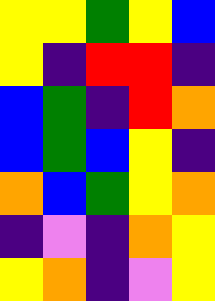[["yellow", "yellow", "green", "yellow", "blue"], ["yellow", "indigo", "red", "red", "indigo"], ["blue", "green", "indigo", "red", "orange"], ["blue", "green", "blue", "yellow", "indigo"], ["orange", "blue", "green", "yellow", "orange"], ["indigo", "violet", "indigo", "orange", "yellow"], ["yellow", "orange", "indigo", "violet", "yellow"]]